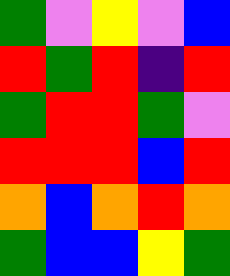[["green", "violet", "yellow", "violet", "blue"], ["red", "green", "red", "indigo", "red"], ["green", "red", "red", "green", "violet"], ["red", "red", "red", "blue", "red"], ["orange", "blue", "orange", "red", "orange"], ["green", "blue", "blue", "yellow", "green"]]